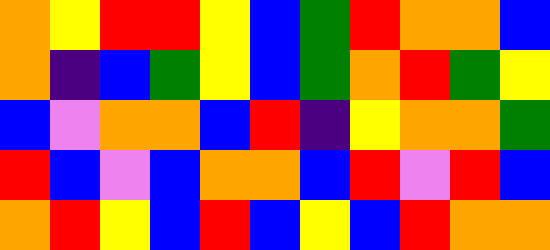[["orange", "yellow", "red", "red", "yellow", "blue", "green", "red", "orange", "orange", "blue"], ["orange", "indigo", "blue", "green", "yellow", "blue", "green", "orange", "red", "green", "yellow"], ["blue", "violet", "orange", "orange", "blue", "red", "indigo", "yellow", "orange", "orange", "green"], ["red", "blue", "violet", "blue", "orange", "orange", "blue", "red", "violet", "red", "blue"], ["orange", "red", "yellow", "blue", "red", "blue", "yellow", "blue", "red", "orange", "orange"]]